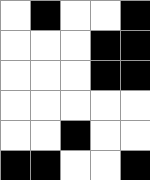[["white", "black", "white", "white", "black"], ["white", "white", "white", "black", "black"], ["white", "white", "white", "black", "black"], ["white", "white", "white", "white", "white"], ["white", "white", "black", "white", "white"], ["black", "black", "white", "white", "black"]]